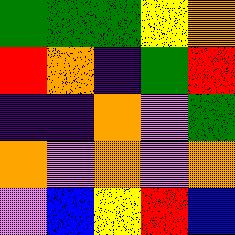[["green", "green", "green", "yellow", "orange"], ["red", "orange", "indigo", "green", "red"], ["indigo", "indigo", "orange", "violet", "green"], ["orange", "violet", "orange", "violet", "orange"], ["violet", "blue", "yellow", "red", "blue"]]